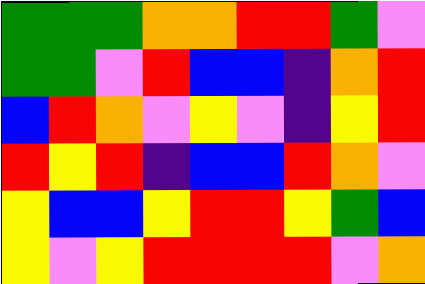[["green", "green", "green", "orange", "orange", "red", "red", "green", "violet"], ["green", "green", "violet", "red", "blue", "blue", "indigo", "orange", "red"], ["blue", "red", "orange", "violet", "yellow", "violet", "indigo", "yellow", "red"], ["red", "yellow", "red", "indigo", "blue", "blue", "red", "orange", "violet"], ["yellow", "blue", "blue", "yellow", "red", "red", "yellow", "green", "blue"], ["yellow", "violet", "yellow", "red", "red", "red", "red", "violet", "orange"]]